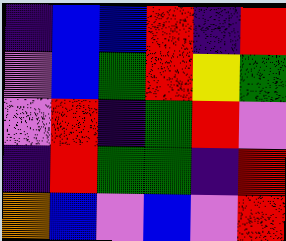[["indigo", "blue", "blue", "red", "indigo", "red"], ["violet", "blue", "green", "red", "yellow", "green"], ["violet", "red", "indigo", "green", "red", "violet"], ["indigo", "red", "green", "green", "indigo", "red"], ["orange", "blue", "violet", "blue", "violet", "red"]]